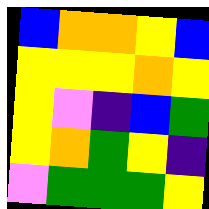[["blue", "orange", "orange", "yellow", "blue"], ["yellow", "yellow", "yellow", "orange", "yellow"], ["yellow", "violet", "indigo", "blue", "green"], ["yellow", "orange", "green", "yellow", "indigo"], ["violet", "green", "green", "green", "yellow"]]